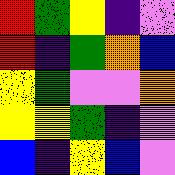[["red", "green", "yellow", "indigo", "violet"], ["red", "indigo", "green", "orange", "blue"], ["yellow", "green", "violet", "violet", "orange"], ["yellow", "yellow", "green", "indigo", "violet"], ["blue", "indigo", "yellow", "blue", "violet"]]